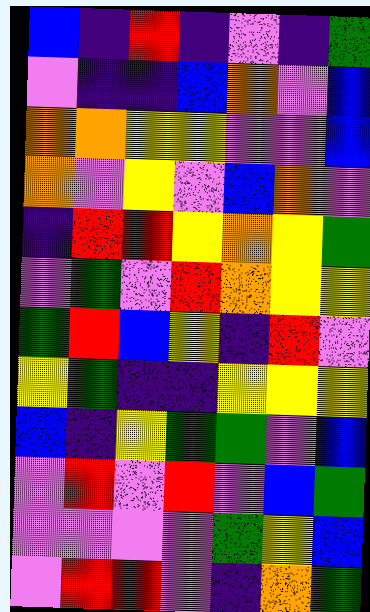[["blue", "indigo", "red", "indigo", "violet", "indigo", "green"], ["violet", "indigo", "indigo", "blue", "orange", "violet", "blue"], ["orange", "orange", "yellow", "yellow", "violet", "violet", "blue"], ["orange", "violet", "yellow", "violet", "blue", "orange", "violet"], ["indigo", "red", "red", "yellow", "orange", "yellow", "green"], ["violet", "green", "violet", "red", "orange", "yellow", "yellow"], ["green", "red", "blue", "yellow", "indigo", "red", "violet"], ["yellow", "green", "indigo", "indigo", "yellow", "yellow", "yellow"], ["blue", "indigo", "yellow", "green", "green", "violet", "blue"], ["violet", "red", "violet", "red", "violet", "blue", "green"], ["violet", "violet", "violet", "violet", "green", "yellow", "blue"], ["violet", "red", "red", "violet", "indigo", "orange", "green"]]